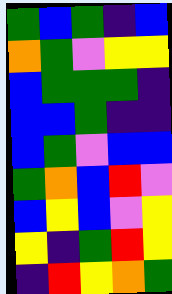[["green", "blue", "green", "indigo", "blue"], ["orange", "green", "violet", "yellow", "yellow"], ["blue", "green", "green", "green", "indigo"], ["blue", "blue", "green", "indigo", "indigo"], ["blue", "green", "violet", "blue", "blue"], ["green", "orange", "blue", "red", "violet"], ["blue", "yellow", "blue", "violet", "yellow"], ["yellow", "indigo", "green", "red", "yellow"], ["indigo", "red", "yellow", "orange", "green"]]